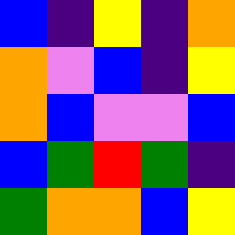[["blue", "indigo", "yellow", "indigo", "orange"], ["orange", "violet", "blue", "indigo", "yellow"], ["orange", "blue", "violet", "violet", "blue"], ["blue", "green", "red", "green", "indigo"], ["green", "orange", "orange", "blue", "yellow"]]